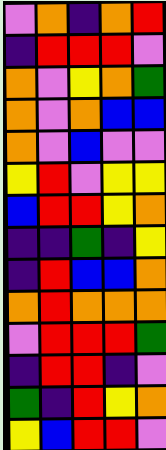[["violet", "orange", "indigo", "orange", "red"], ["indigo", "red", "red", "red", "violet"], ["orange", "violet", "yellow", "orange", "green"], ["orange", "violet", "orange", "blue", "blue"], ["orange", "violet", "blue", "violet", "violet"], ["yellow", "red", "violet", "yellow", "yellow"], ["blue", "red", "red", "yellow", "orange"], ["indigo", "indigo", "green", "indigo", "yellow"], ["indigo", "red", "blue", "blue", "orange"], ["orange", "red", "orange", "orange", "orange"], ["violet", "red", "red", "red", "green"], ["indigo", "red", "red", "indigo", "violet"], ["green", "indigo", "red", "yellow", "orange"], ["yellow", "blue", "red", "red", "violet"]]